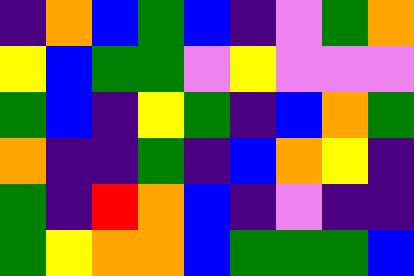[["indigo", "orange", "blue", "green", "blue", "indigo", "violet", "green", "orange"], ["yellow", "blue", "green", "green", "violet", "yellow", "violet", "violet", "violet"], ["green", "blue", "indigo", "yellow", "green", "indigo", "blue", "orange", "green"], ["orange", "indigo", "indigo", "green", "indigo", "blue", "orange", "yellow", "indigo"], ["green", "indigo", "red", "orange", "blue", "indigo", "violet", "indigo", "indigo"], ["green", "yellow", "orange", "orange", "blue", "green", "green", "green", "blue"]]